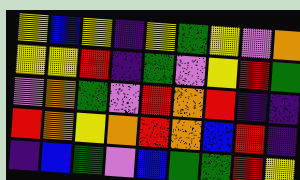[["yellow", "blue", "yellow", "indigo", "yellow", "green", "yellow", "violet", "orange"], ["yellow", "yellow", "red", "indigo", "green", "violet", "yellow", "red", "green"], ["violet", "orange", "green", "violet", "red", "orange", "red", "indigo", "indigo"], ["red", "orange", "yellow", "orange", "red", "orange", "blue", "red", "indigo"], ["indigo", "blue", "green", "violet", "blue", "green", "green", "red", "yellow"]]